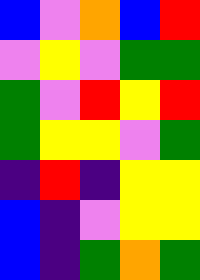[["blue", "violet", "orange", "blue", "red"], ["violet", "yellow", "violet", "green", "green"], ["green", "violet", "red", "yellow", "red"], ["green", "yellow", "yellow", "violet", "green"], ["indigo", "red", "indigo", "yellow", "yellow"], ["blue", "indigo", "violet", "yellow", "yellow"], ["blue", "indigo", "green", "orange", "green"]]